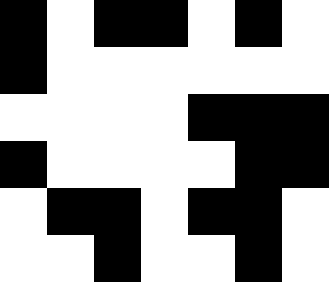[["black", "white", "black", "black", "white", "black", "white"], ["black", "white", "white", "white", "white", "white", "white"], ["white", "white", "white", "white", "black", "black", "black"], ["black", "white", "white", "white", "white", "black", "black"], ["white", "black", "black", "white", "black", "black", "white"], ["white", "white", "black", "white", "white", "black", "white"]]